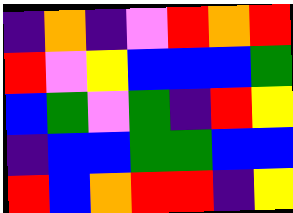[["indigo", "orange", "indigo", "violet", "red", "orange", "red"], ["red", "violet", "yellow", "blue", "blue", "blue", "green"], ["blue", "green", "violet", "green", "indigo", "red", "yellow"], ["indigo", "blue", "blue", "green", "green", "blue", "blue"], ["red", "blue", "orange", "red", "red", "indigo", "yellow"]]